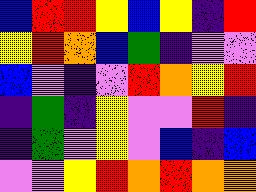[["blue", "red", "red", "yellow", "blue", "yellow", "indigo", "red"], ["yellow", "red", "orange", "blue", "green", "indigo", "violet", "violet"], ["blue", "violet", "indigo", "violet", "red", "orange", "yellow", "red"], ["indigo", "green", "indigo", "yellow", "violet", "violet", "red", "indigo"], ["indigo", "green", "violet", "yellow", "violet", "blue", "indigo", "blue"], ["violet", "violet", "yellow", "red", "orange", "red", "orange", "orange"]]